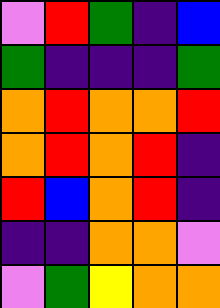[["violet", "red", "green", "indigo", "blue"], ["green", "indigo", "indigo", "indigo", "green"], ["orange", "red", "orange", "orange", "red"], ["orange", "red", "orange", "red", "indigo"], ["red", "blue", "orange", "red", "indigo"], ["indigo", "indigo", "orange", "orange", "violet"], ["violet", "green", "yellow", "orange", "orange"]]